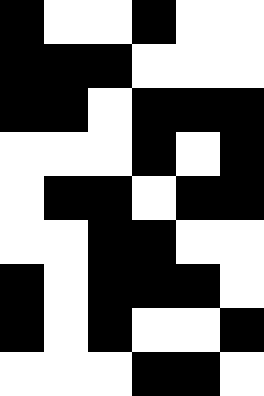[["black", "white", "white", "black", "white", "white"], ["black", "black", "black", "white", "white", "white"], ["black", "black", "white", "black", "black", "black"], ["white", "white", "white", "black", "white", "black"], ["white", "black", "black", "white", "black", "black"], ["white", "white", "black", "black", "white", "white"], ["black", "white", "black", "black", "black", "white"], ["black", "white", "black", "white", "white", "black"], ["white", "white", "white", "black", "black", "white"]]